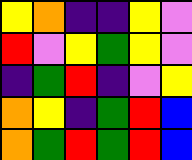[["yellow", "orange", "indigo", "indigo", "yellow", "violet"], ["red", "violet", "yellow", "green", "yellow", "violet"], ["indigo", "green", "red", "indigo", "violet", "yellow"], ["orange", "yellow", "indigo", "green", "red", "blue"], ["orange", "green", "red", "green", "red", "blue"]]